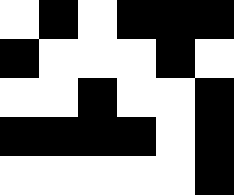[["white", "black", "white", "black", "black", "black"], ["black", "white", "white", "white", "black", "white"], ["white", "white", "black", "white", "white", "black"], ["black", "black", "black", "black", "white", "black"], ["white", "white", "white", "white", "white", "black"]]